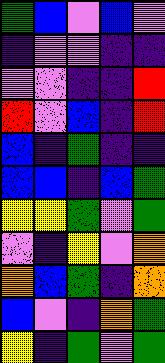[["green", "blue", "violet", "blue", "violet"], ["indigo", "violet", "violet", "indigo", "indigo"], ["violet", "violet", "indigo", "indigo", "red"], ["red", "violet", "blue", "indigo", "red"], ["blue", "indigo", "green", "indigo", "indigo"], ["blue", "blue", "indigo", "blue", "green"], ["yellow", "yellow", "green", "violet", "green"], ["violet", "indigo", "yellow", "violet", "orange"], ["orange", "blue", "green", "indigo", "orange"], ["blue", "violet", "indigo", "orange", "green"], ["yellow", "indigo", "green", "violet", "green"]]